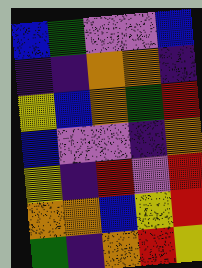[["blue", "green", "violet", "violet", "blue"], ["indigo", "indigo", "orange", "orange", "indigo"], ["yellow", "blue", "orange", "green", "red"], ["blue", "violet", "violet", "indigo", "orange"], ["yellow", "indigo", "red", "violet", "red"], ["orange", "orange", "blue", "yellow", "red"], ["green", "indigo", "orange", "red", "yellow"]]